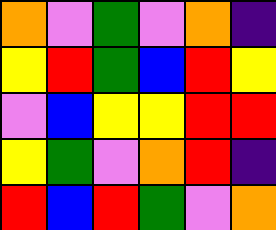[["orange", "violet", "green", "violet", "orange", "indigo"], ["yellow", "red", "green", "blue", "red", "yellow"], ["violet", "blue", "yellow", "yellow", "red", "red"], ["yellow", "green", "violet", "orange", "red", "indigo"], ["red", "blue", "red", "green", "violet", "orange"]]